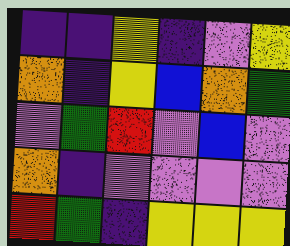[["indigo", "indigo", "yellow", "indigo", "violet", "yellow"], ["orange", "indigo", "yellow", "blue", "orange", "green"], ["violet", "green", "red", "violet", "blue", "violet"], ["orange", "indigo", "violet", "violet", "violet", "violet"], ["red", "green", "indigo", "yellow", "yellow", "yellow"]]